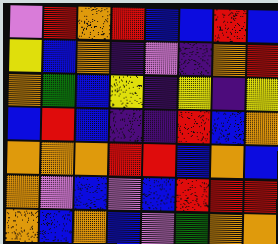[["violet", "red", "orange", "red", "blue", "blue", "red", "blue"], ["yellow", "blue", "orange", "indigo", "violet", "indigo", "orange", "red"], ["orange", "green", "blue", "yellow", "indigo", "yellow", "indigo", "yellow"], ["blue", "red", "blue", "indigo", "indigo", "red", "blue", "orange"], ["orange", "orange", "orange", "red", "red", "blue", "orange", "blue"], ["orange", "violet", "blue", "violet", "blue", "red", "red", "red"], ["orange", "blue", "orange", "blue", "violet", "green", "orange", "orange"]]